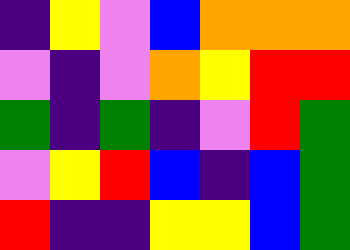[["indigo", "yellow", "violet", "blue", "orange", "orange", "orange"], ["violet", "indigo", "violet", "orange", "yellow", "red", "red"], ["green", "indigo", "green", "indigo", "violet", "red", "green"], ["violet", "yellow", "red", "blue", "indigo", "blue", "green"], ["red", "indigo", "indigo", "yellow", "yellow", "blue", "green"]]